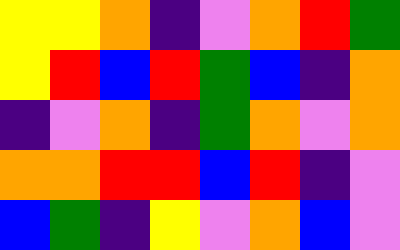[["yellow", "yellow", "orange", "indigo", "violet", "orange", "red", "green"], ["yellow", "red", "blue", "red", "green", "blue", "indigo", "orange"], ["indigo", "violet", "orange", "indigo", "green", "orange", "violet", "orange"], ["orange", "orange", "red", "red", "blue", "red", "indigo", "violet"], ["blue", "green", "indigo", "yellow", "violet", "orange", "blue", "violet"]]